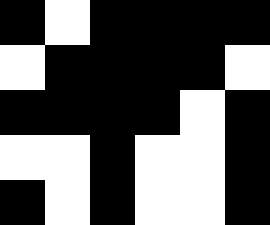[["black", "white", "black", "black", "black", "black"], ["white", "black", "black", "black", "black", "white"], ["black", "black", "black", "black", "white", "black"], ["white", "white", "black", "white", "white", "black"], ["black", "white", "black", "white", "white", "black"]]